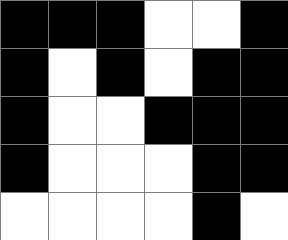[["black", "black", "black", "white", "white", "black"], ["black", "white", "black", "white", "black", "black"], ["black", "white", "white", "black", "black", "black"], ["black", "white", "white", "white", "black", "black"], ["white", "white", "white", "white", "black", "white"]]